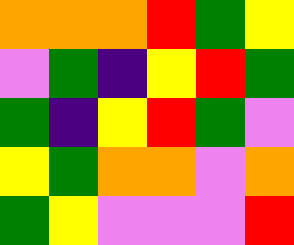[["orange", "orange", "orange", "red", "green", "yellow"], ["violet", "green", "indigo", "yellow", "red", "green"], ["green", "indigo", "yellow", "red", "green", "violet"], ["yellow", "green", "orange", "orange", "violet", "orange"], ["green", "yellow", "violet", "violet", "violet", "red"]]